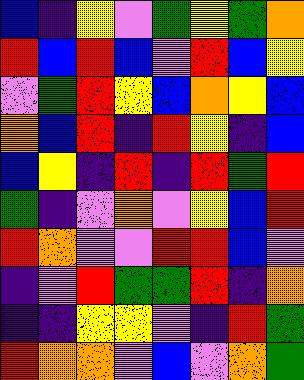[["blue", "indigo", "yellow", "violet", "green", "yellow", "green", "orange"], ["red", "blue", "red", "blue", "violet", "red", "blue", "yellow"], ["violet", "green", "red", "yellow", "blue", "orange", "yellow", "blue"], ["orange", "blue", "red", "indigo", "red", "yellow", "indigo", "blue"], ["blue", "yellow", "indigo", "red", "indigo", "red", "green", "red"], ["green", "indigo", "violet", "orange", "violet", "yellow", "blue", "red"], ["red", "orange", "violet", "violet", "red", "red", "blue", "violet"], ["indigo", "violet", "red", "green", "green", "red", "indigo", "orange"], ["indigo", "indigo", "yellow", "yellow", "violet", "indigo", "red", "green"], ["red", "orange", "orange", "violet", "blue", "violet", "orange", "green"]]